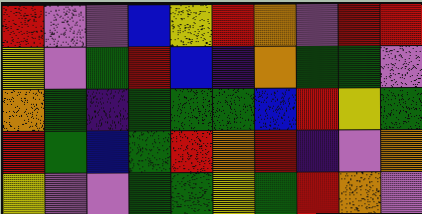[["red", "violet", "violet", "blue", "yellow", "red", "orange", "violet", "red", "red"], ["yellow", "violet", "green", "red", "blue", "indigo", "orange", "green", "green", "violet"], ["orange", "green", "indigo", "green", "green", "green", "blue", "red", "yellow", "green"], ["red", "green", "blue", "green", "red", "orange", "red", "indigo", "violet", "orange"], ["yellow", "violet", "violet", "green", "green", "yellow", "green", "red", "orange", "violet"]]